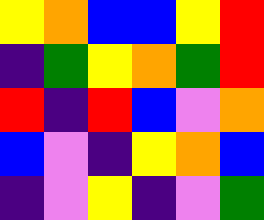[["yellow", "orange", "blue", "blue", "yellow", "red"], ["indigo", "green", "yellow", "orange", "green", "red"], ["red", "indigo", "red", "blue", "violet", "orange"], ["blue", "violet", "indigo", "yellow", "orange", "blue"], ["indigo", "violet", "yellow", "indigo", "violet", "green"]]